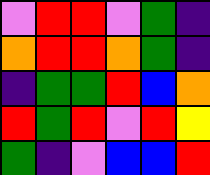[["violet", "red", "red", "violet", "green", "indigo"], ["orange", "red", "red", "orange", "green", "indigo"], ["indigo", "green", "green", "red", "blue", "orange"], ["red", "green", "red", "violet", "red", "yellow"], ["green", "indigo", "violet", "blue", "blue", "red"]]